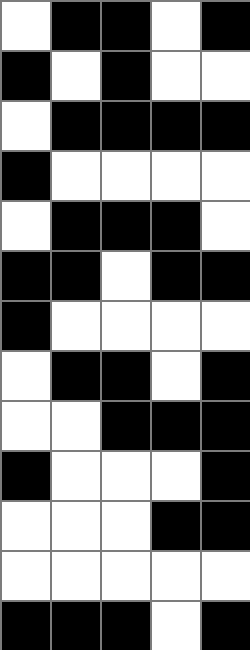[["white", "black", "black", "white", "black"], ["black", "white", "black", "white", "white"], ["white", "black", "black", "black", "black"], ["black", "white", "white", "white", "white"], ["white", "black", "black", "black", "white"], ["black", "black", "white", "black", "black"], ["black", "white", "white", "white", "white"], ["white", "black", "black", "white", "black"], ["white", "white", "black", "black", "black"], ["black", "white", "white", "white", "black"], ["white", "white", "white", "black", "black"], ["white", "white", "white", "white", "white"], ["black", "black", "black", "white", "black"]]